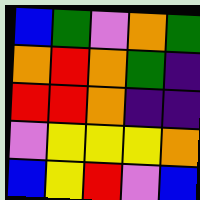[["blue", "green", "violet", "orange", "green"], ["orange", "red", "orange", "green", "indigo"], ["red", "red", "orange", "indigo", "indigo"], ["violet", "yellow", "yellow", "yellow", "orange"], ["blue", "yellow", "red", "violet", "blue"]]